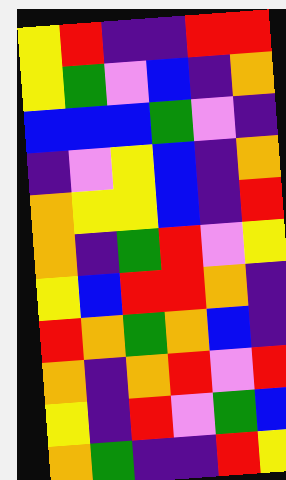[["yellow", "red", "indigo", "indigo", "red", "red"], ["yellow", "green", "violet", "blue", "indigo", "orange"], ["blue", "blue", "blue", "green", "violet", "indigo"], ["indigo", "violet", "yellow", "blue", "indigo", "orange"], ["orange", "yellow", "yellow", "blue", "indigo", "red"], ["orange", "indigo", "green", "red", "violet", "yellow"], ["yellow", "blue", "red", "red", "orange", "indigo"], ["red", "orange", "green", "orange", "blue", "indigo"], ["orange", "indigo", "orange", "red", "violet", "red"], ["yellow", "indigo", "red", "violet", "green", "blue"], ["orange", "green", "indigo", "indigo", "red", "yellow"]]